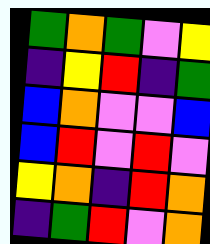[["green", "orange", "green", "violet", "yellow"], ["indigo", "yellow", "red", "indigo", "green"], ["blue", "orange", "violet", "violet", "blue"], ["blue", "red", "violet", "red", "violet"], ["yellow", "orange", "indigo", "red", "orange"], ["indigo", "green", "red", "violet", "orange"]]